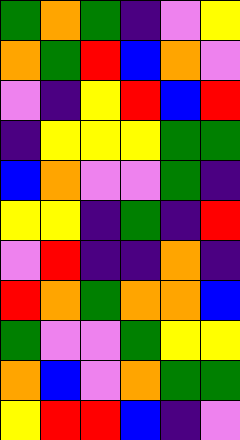[["green", "orange", "green", "indigo", "violet", "yellow"], ["orange", "green", "red", "blue", "orange", "violet"], ["violet", "indigo", "yellow", "red", "blue", "red"], ["indigo", "yellow", "yellow", "yellow", "green", "green"], ["blue", "orange", "violet", "violet", "green", "indigo"], ["yellow", "yellow", "indigo", "green", "indigo", "red"], ["violet", "red", "indigo", "indigo", "orange", "indigo"], ["red", "orange", "green", "orange", "orange", "blue"], ["green", "violet", "violet", "green", "yellow", "yellow"], ["orange", "blue", "violet", "orange", "green", "green"], ["yellow", "red", "red", "blue", "indigo", "violet"]]